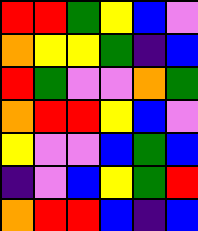[["red", "red", "green", "yellow", "blue", "violet"], ["orange", "yellow", "yellow", "green", "indigo", "blue"], ["red", "green", "violet", "violet", "orange", "green"], ["orange", "red", "red", "yellow", "blue", "violet"], ["yellow", "violet", "violet", "blue", "green", "blue"], ["indigo", "violet", "blue", "yellow", "green", "red"], ["orange", "red", "red", "blue", "indigo", "blue"]]